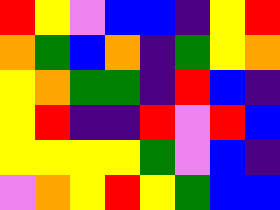[["red", "yellow", "violet", "blue", "blue", "indigo", "yellow", "red"], ["orange", "green", "blue", "orange", "indigo", "green", "yellow", "orange"], ["yellow", "orange", "green", "green", "indigo", "red", "blue", "indigo"], ["yellow", "red", "indigo", "indigo", "red", "violet", "red", "blue"], ["yellow", "yellow", "yellow", "yellow", "green", "violet", "blue", "indigo"], ["violet", "orange", "yellow", "red", "yellow", "green", "blue", "blue"]]